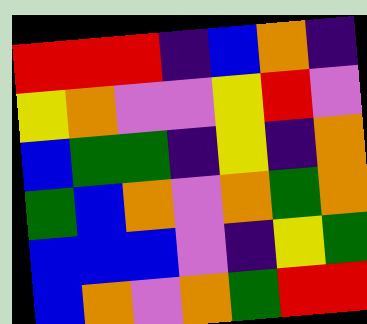[["red", "red", "red", "indigo", "blue", "orange", "indigo"], ["yellow", "orange", "violet", "violet", "yellow", "red", "violet"], ["blue", "green", "green", "indigo", "yellow", "indigo", "orange"], ["green", "blue", "orange", "violet", "orange", "green", "orange"], ["blue", "blue", "blue", "violet", "indigo", "yellow", "green"], ["blue", "orange", "violet", "orange", "green", "red", "red"]]